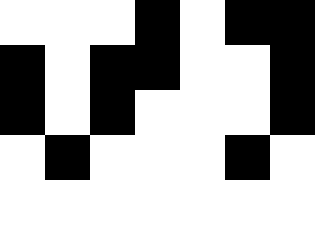[["white", "white", "white", "black", "white", "black", "black"], ["black", "white", "black", "black", "white", "white", "black"], ["black", "white", "black", "white", "white", "white", "black"], ["white", "black", "white", "white", "white", "black", "white"], ["white", "white", "white", "white", "white", "white", "white"]]